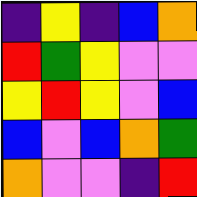[["indigo", "yellow", "indigo", "blue", "orange"], ["red", "green", "yellow", "violet", "violet"], ["yellow", "red", "yellow", "violet", "blue"], ["blue", "violet", "blue", "orange", "green"], ["orange", "violet", "violet", "indigo", "red"]]